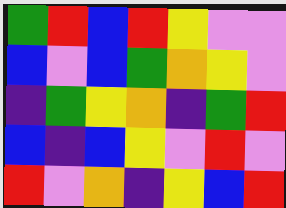[["green", "red", "blue", "red", "yellow", "violet", "violet"], ["blue", "violet", "blue", "green", "orange", "yellow", "violet"], ["indigo", "green", "yellow", "orange", "indigo", "green", "red"], ["blue", "indigo", "blue", "yellow", "violet", "red", "violet"], ["red", "violet", "orange", "indigo", "yellow", "blue", "red"]]